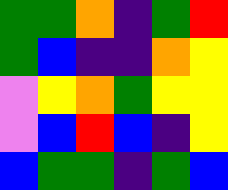[["green", "green", "orange", "indigo", "green", "red"], ["green", "blue", "indigo", "indigo", "orange", "yellow"], ["violet", "yellow", "orange", "green", "yellow", "yellow"], ["violet", "blue", "red", "blue", "indigo", "yellow"], ["blue", "green", "green", "indigo", "green", "blue"]]